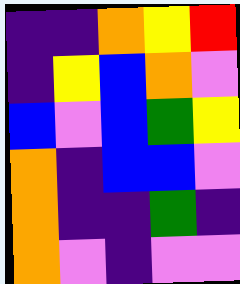[["indigo", "indigo", "orange", "yellow", "red"], ["indigo", "yellow", "blue", "orange", "violet"], ["blue", "violet", "blue", "green", "yellow"], ["orange", "indigo", "blue", "blue", "violet"], ["orange", "indigo", "indigo", "green", "indigo"], ["orange", "violet", "indigo", "violet", "violet"]]